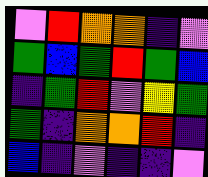[["violet", "red", "orange", "orange", "indigo", "violet"], ["green", "blue", "green", "red", "green", "blue"], ["indigo", "green", "red", "violet", "yellow", "green"], ["green", "indigo", "orange", "orange", "red", "indigo"], ["blue", "indigo", "violet", "indigo", "indigo", "violet"]]